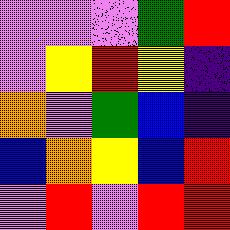[["violet", "violet", "violet", "green", "red"], ["violet", "yellow", "red", "yellow", "indigo"], ["orange", "violet", "green", "blue", "indigo"], ["blue", "orange", "yellow", "blue", "red"], ["violet", "red", "violet", "red", "red"]]